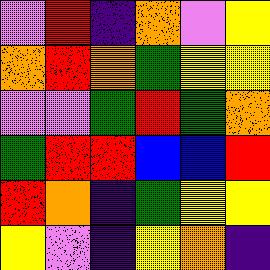[["violet", "red", "indigo", "orange", "violet", "yellow"], ["orange", "red", "orange", "green", "yellow", "yellow"], ["violet", "violet", "green", "red", "green", "orange"], ["green", "red", "red", "blue", "blue", "red"], ["red", "orange", "indigo", "green", "yellow", "yellow"], ["yellow", "violet", "indigo", "yellow", "orange", "indigo"]]